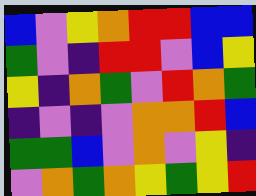[["blue", "violet", "yellow", "orange", "red", "red", "blue", "blue"], ["green", "violet", "indigo", "red", "red", "violet", "blue", "yellow"], ["yellow", "indigo", "orange", "green", "violet", "red", "orange", "green"], ["indigo", "violet", "indigo", "violet", "orange", "orange", "red", "blue"], ["green", "green", "blue", "violet", "orange", "violet", "yellow", "indigo"], ["violet", "orange", "green", "orange", "yellow", "green", "yellow", "red"]]